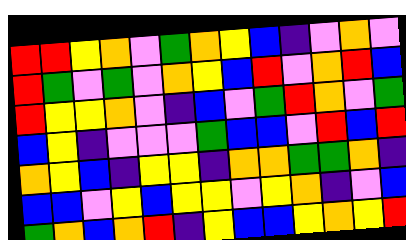[["red", "red", "yellow", "orange", "violet", "green", "orange", "yellow", "blue", "indigo", "violet", "orange", "violet"], ["red", "green", "violet", "green", "violet", "orange", "yellow", "blue", "red", "violet", "orange", "red", "blue"], ["red", "yellow", "yellow", "orange", "violet", "indigo", "blue", "violet", "green", "red", "orange", "violet", "green"], ["blue", "yellow", "indigo", "violet", "violet", "violet", "green", "blue", "blue", "violet", "red", "blue", "red"], ["orange", "yellow", "blue", "indigo", "yellow", "yellow", "indigo", "orange", "orange", "green", "green", "orange", "indigo"], ["blue", "blue", "violet", "yellow", "blue", "yellow", "yellow", "violet", "yellow", "orange", "indigo", "violet", "blue"], ["green", "orange", "blue", "orange", "red", "indigo", "yellow", "blue", "blue", "yellow", "orange", "yellow", "red"]]